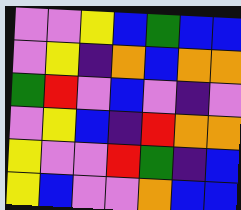[["violet", "violet", "yellow", "blue", "green", "blue", "blue"], ["violet", "yellow", "indigo", "orange", "blue", "orange", "orange"], ["green", "red", "violet", "blue", "violet", "indigo", "violet"], ["violet", "yellow", "blue", "indigo", "red", "orange", "orange"], ["yellow", "violet", "violet", "red", "green", "indigo", "blue"], ["yellow", "blue", "violet", "violet", "orange", "blue", "blue"]]